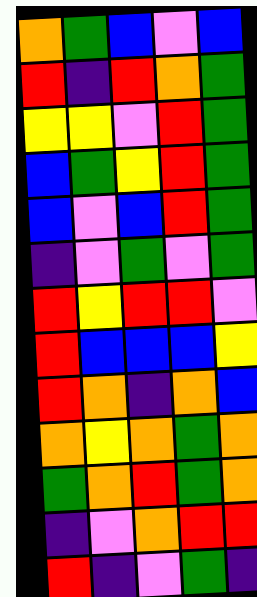[["orange", "green", "blue", "violet", "blue"], ["red", "indigo", "red", "orange", "green"], ["yellow", "yellow", "violet", "red", "green"], ["blue", "green", "yellow", "red", "green"], ["blue", "violet", "blue", "red", "green"], ["indigo", "violet", "green", "violet", "green"], ["red", "yellow", "red", "red", "violet"], ["red", "blue", "blue", "blue", "yellow"], ["red", "orange", "indigo", "orange", "blue"], ["orange", "yellow", "orange", "green", "orange"], ["green", "orange", "red", "green", "orange"], ["indigo", "violet", "orange", "red", "red"], ["red", "indigo", "violet", "green", "indigo"]]